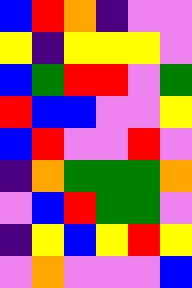[["blue", "red", "orange", "indigo", "violet", "violet"], ["yellow", "indigo", "yellow", "yellow", "yellow", "violet"], ["blue", "green", "red", "red", "violet", "green"], ["red", "blue", "blue", "violet", "violet", "yellow"], ["blue", "red", "violet", "violet", "red", "violet"], ["indigo", "orange", "green", "green", "green", "orange"], ["violet", "blue", "red", "green", "green", "violet"], ["indigo", "yellow", "blue", "yellow", "red", "yellow"], ["violet", "orange", "violet", "violet", "violet", "blue"]]